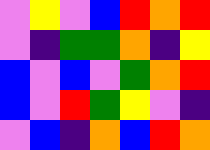[["violet", "yellow", "violet", "blue", "red", "orange", "red"], ["violet", "indigo", "green", "green", "orange", "indigo", "yellow"], ["blue", "violet", "blue", "violet", "green", "orange", "red"], ["blue", "violet", "red", "green", "yellow", "violet", "indigo"], ["violet", "blue", "indigo", "orange", "blue", "red", "orange"]]